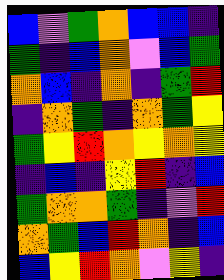[["blue", "violet", "green", "orange", "blue", "blue", "indigo"], ["green", "indigo", "blue", "orange", "violet", "blue", "green"], ["orange", "blue", "indigo", "orange", "indigo", "green", "red"], ["indigo", "orange", "green", "indigo", "orange", "green", "yellow"], ["green", "yellow", "red", "orange", "yellow", "orange", "yellow"], ["indigo", "blue", "indigo", "yellow", "red", "indigo", "blue"], ["green", "orange", "orange", "green", "indigo", "violet", "red"], ["orange", "green", "blue", "red", "orange", "indigo", "blue"], ["blue", "yellow", "red", "orange", "violet", "yellow", "indigo"]]